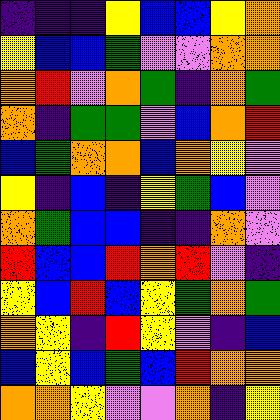[["indigo", "indigo", "indigo", "yellow", "blue", "blue", "yellow", "orange"], ["yellow", "blue", "blue", "green", "violet", "violet", "orange", "orange"], ["orange", "red", "violet", "orange", "green", "indigo", "orange", "green"], ["orange", "indigo", "green", "green", "violet", "blue", "orange", "red"], ["blue", "green", "orange", "orange", "blue", "orange", "yellow", "violet"], ["yellow", "indigo", "blue", "indigo", "yellow", "green", "blue", "violet"], ["orange", "green", "blue", "blue", "indigo", "indigo", "orange", "violet"], ["red", "blue", "blue", "red", "orange", "red", "violet", "indigo"], ["yellow", "blue", "red", "blue", "yellow", "green", "orange", "green"], ["orange", "yellow", "indigo", "red", "yellow", "violet", "indigo", "blue"], ["blue", "yellow", "blue", "green", "blue", "red", "orange", "orange"], ["orange", "orange", "yellow", "violet", "violet", "orange", "indigo", "yellow"]]